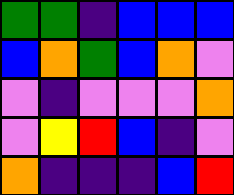[["green", "green", "indigo", "blue", "blue", "blue"], ["blue", "orange", "green", "blue", "orange", "violet"], ["violet", "indigo", "violet", "violet", "violet", "orange"], ["violet", "yellow", "red", "blue", "indigo", "violet"], ["orange", "indigo", "indigo", "indigo", "blue", "red"]]